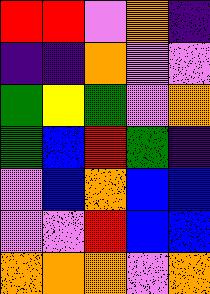[["red", "red", "violet", "orange", "indigo"], ["indigo", "indigo", "orange", "violet", "violet"], ["green", "yellow", "green", "violet", "orange"], ["green", "blue", "red", "green", "indigo"], ["violet", "blue", "orange", "blue", "blue"], ["violet", "violet", "red", "blue", "blue"], ["orange", "orange", "orange", "violet", "orange"]]